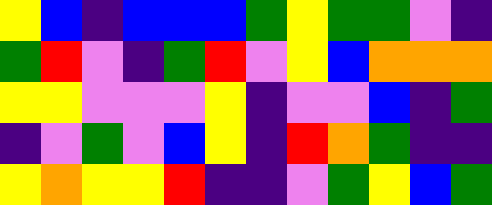[["yellow", "blue", "indigo", "blue", "blue", "blue", "green", "yellow", "green", "green", "violet", "indigo"], ["green", "red", "violet", "indigo", "green", "red", "violet", "yellow", "blue", "orange", "orange", "orange"], ["yellow", "yellow", "violet", "violet", "violet", "yellow", "indigo", "violet", "violet", "blue", "indigo", "green"], ["indigo", "violet", "green", "violet", "blue", "yellow", "indigo", "red", "orange", "green", "indigo", "indigo"], ["yellow", "orange", "yellow", "yellow", "red", "indigo", "indigo", "violet", "green", "yellow", "blue", "green"]]